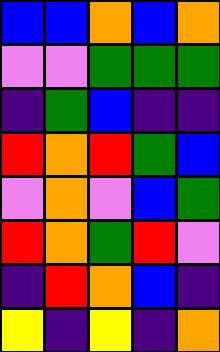[["blue", "blue", "orange", "blue", "orange"], ["violet", "violet", "green", "green", "green"], ["indigo", "green", "blue", "indigo", "indigo"], ["red", "orange", "red", "green", "blue"], ["violet", "orange", "violet", "blue", "green"], ["red", "orange", "green", "red", "violet"], ["indigo", "red", "orange", "blue", "indigo"], ["yellow", "indigo", "yellow", "indigo", "orange"]]